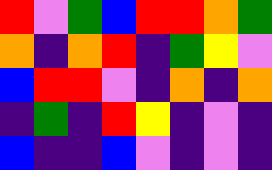[["red", "violet", "green", "blue", "red", "red", "orange", "green"], ["orange", "indigo", "orange", "red", "indigo", "green", "yellow", "violet"], ["blue", "red", "red", "violet", "indigo", "orange", "indigo", "orange"], ["indigo", "green", "indigo", "red", "yellow", "indigo", "violet", "indigo"], ["blue", "indigo", "indigo", "blue", "violet", "indigo", "violet", "indigo"]]